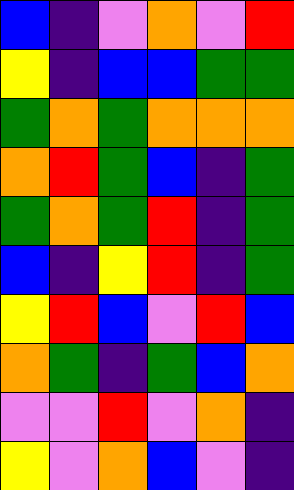[["blue", "indigo", "violet", "orange", "violet", "red"], ["yellow", "indigo", "blue", "blue", "green", "green"], ["green", "orange", "green", "orange", "orange", "orange"], ["orange", "red", "green", "blue", "indigo", "green"], ["green", "orange", "green", "red", "indigo", "green"], ["blue", "indigo", "yellow", "red", "indigo", "green"], ["yellow", "red", "blue", "violet", "red", "blue"], ["orange", "green", "indigo", "green", "blue", "orange"], ["violet", "violet", "red", "violet", "orange", "indigo"], ["yellow", "violet", "orange", "blue", "violet", "indigo"]]